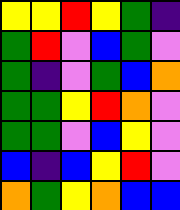[["yellow", "yellow", "red", "yellow", "green", "indigo"], ["green", "red", "violet", "blue", "green", "violet"], ["green", "indigo", "violet", "green", "blue", "orange"], ["green", "green", "yellow", "red", "orange", "violet"], ["green", "green", "violet", "blue", "yellow", "violet"], ["blue", "indigo", "blue", "yellow", "red", "violet"], ["orange", "green", "yellow", "orange", "blue", "blue"]]